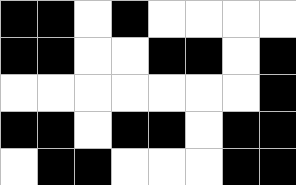[["black", "black", "white", "black", "white", "white", "white", "white"], ["black", "black", "white", "white", "black", "black", "white", "black"], ["white", "white", "white", "white", "white", "white", "white", "black"], ["black", "black", "white", "black", "black", "white", "black", "black"], ["white", "black", "black", "white", "white", "white", "black", "black"]]